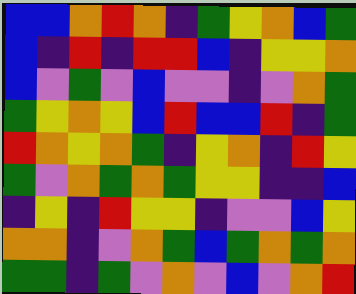[["blue", "blue", "orange", "red", "orange", "indigo", "green", "yellow", "orange", "blue", "green"], ["blue", "indigo", "red", "indigo", "red", "red", "blue", "indigo", "yellow", "yellow", "orange"], ["blue", "violet", "green", "violet", "blue", "violet", "violet", "indigo", "violet", "orange", "green"], ["green", "yellow", "orange", "yellow", "blue", "red", "blue", "blue", "red", "indigo", "green"], ["red", "orange", "yellow", "orange", "green", "indigo", "yellow", "orange", "indigo", "red", "yellow"], ["green", "violet", "orange", "green", "orange", "green", "yellow", "yellow", "indigo", "indigo", "blue"], ["indigo", "yellow", "indigo", "red", "yellow", "yellow", "indigo", "violet", "violet", "blue", "yellow"], ["orange", "orange", "indigo", "violet", "orange", "green", "blue", "green", "orange", "green", "orange"], ["green", "green", "indigo", "green", "violet", "orange", "violet", "blue", "violet", "orange", "red"]]